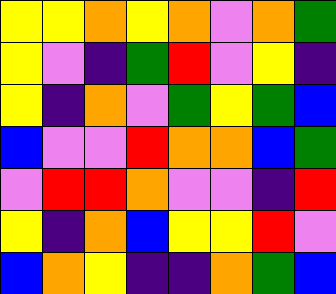[["yellow", "yellow", "orange", "yellow", "orange", "violet", "orange", "green"], ["yellow", "violet", "indigo", "green", "red", "violet", "yellow", "indigo"], ["yellow", "indigo", "orange", "violet", "green", "yellow", "green", "blue"], ["blue", "violet", "violet", "red", "orange", "orange", "blue", "green"], ["violet", "red", "red", "orange", "violet", "violet", "indigo", "red"], ["yellow", "indigo", "orange", "blue", "yellow", "yellow", "red", "violet"], ["blue", "orange", "yellow", "indigo", "indigo", "orange", "green", "blue"]]